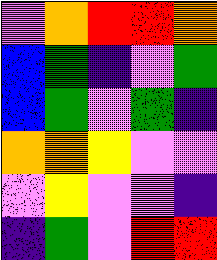[["violet", "orange", "red", "red", "orange"], ["blue", "green", "indigo", "violet", "green"], ["blue", "green", "violet", "green", "indigo"], ["orange", "orange", "yellow", "violet", "violet"], ["violet", "yellow", "violet", "violet", "indigo"], ["indigo", "green", "violet", "red", "red"]]